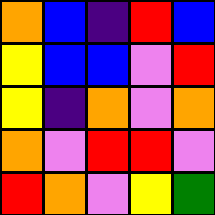[["orange", "blue", "indigo", "red", "blue"], ["yellow", "blue", "blue", "violet", "red"], ["yellow", "indigo", "orange", "violet", "orange"], ["orange", "violet", "red", "red", "violet"], ["red", "orange", "violet", "yellow", "green"]]